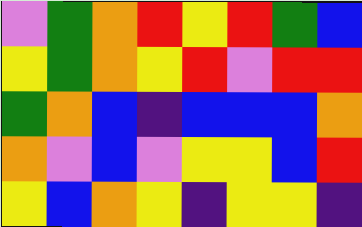[["violet", "green", "orange", "red", "yellow", "red", "green", "blue"], ["yellow", "green", "orange", "yellow", "red", "violet", "red", "red"], ["green", "orange", "blue", "indigo", "blue", "blue", "blue", "orange"], ["orange", "violet", "blue", "violet", "yellow", "yellow", "blue", "red"], ["yellow", "blue", "orange", "yellow", "indigo", "yellow", "yellow", "indigo"]]